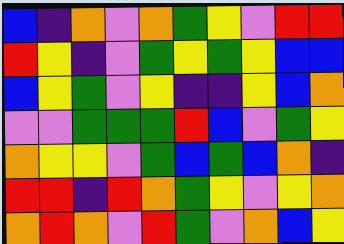[["blue", "indigo", "orange", "violet", "orange", "green", "yellow", "violet", "red", "red"], ["red", "yellow", "indigo", "violet", "green", "yellow", "green", "yellow", "blue", "blue"], ["blue", "yellow", "green", "violet", "yellow", "indigo", "indigo", "yellow", "blue", "orange"], ["violet", "violet", "green", "green", "green", "red", "blue", "violet", "green", "yellow"], ["orange", "yellow", "yellow", "violet", "green", "blue", "green", "blue", "orange", "indigo"], ["red", "red", "indigo", "red", "orange", "green", "yellow", "violet", "yellow", "orange"], ["orange", "red", "orange", "violet", "red", "green", "violet", "orange", "blue", "yellow"]]